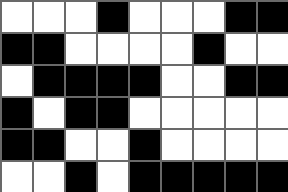[["white", "white", "white", "black", "white", "white", "white", "black", "black"], ["black", "black", "white", "white", "white", "white", "black", "white", "white"], ["white", "black", "black", "black", "black", "white", "white", "black", "black"], ["black", "white", "black", "black", "white", "white", "white", "white", "white"], ["black", "black", "white", "white", "black", "white", "white", "white", "white"], ["white", "white", "black", "white", "black", "black", "black", "black", "black"]]